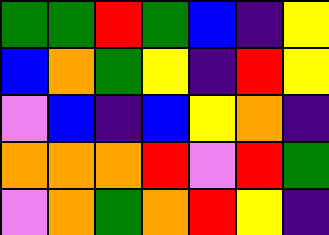[["green", "green", "red", "green", "blue", "indigo", "yellow"], ["blue", "orange", "green", "yellow", "indigo", "red", "yellow"], ["violet", "blue", "indigo", "blue", "yellow", "orange", "indigo"], ["orange", "orange", "orange", "red", "violet", "red", "green"], ["violet", "orange", "green", "orange", "red", "yellow", "indigo"]]